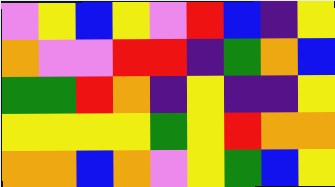[["violet", "yellow", "blue", "yellow", "violet", "red", "blue", "indigo", "yellow"], ["orange", "violet", "violet", "red", "red", "indigo", "green", "orange", "blue"], ["green", "green", "red", "orange", "indigo", "yellow", "indigo", "indigo", "yellow"], ["yellow", "yellow", "yellow", "yellow", "green", "yellow", "red", "orange", "orange"], ["orange", "orange", "blue", "orange", "violet", "yellow", "green", "blue", "yellow"]]